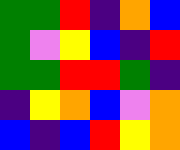[["green", "green", "red", "indigo", "orange", "blue"], ["green", "violet", "yellow", "blue", "indigo", "red"], ["green", "green", "red", "red", "green", "indigo"], ["indigo", "yellow", "orange", "blue", "violet", "orange"], ["blue", "indigo", "blue", "red", "yellow", "orange"]]